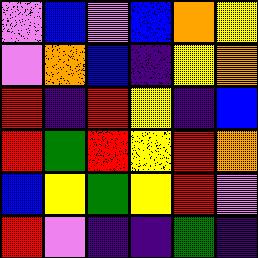[["violet", "blue", "violet", "blue", "orange", "yellow"], ["violet", "orange", "blue", "indigo", "yellow", "orange"], ["red", "indigo", "red", "yellow", "indigo", "blue"], ["red", "green", "red", "yellow", "red", "orange"], ["blue", "yellow", "green", "yellow", "red", "violet"], ["red", "violet", "indigo", "indigo", "green", "indigo"]]